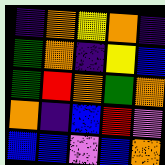[["indigo", "orange", "yellow", "orange", "indigo"], ["green", "orange", "indigo", "yellow", "blue"], ["green", "red", "orange", "green", "orange"], ["orange", "indigo", "blue", "red", "violet"], ["blue", "blue", "violet", "blue", "orange"]]